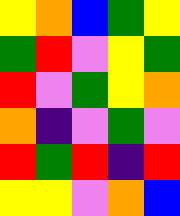[["yellow", "orange", "blue", "green", "yellow"], ["green", "red", "violet", "yellow", "green"], ["red", "violet", "green", "yellow", "orange"], ["orange", "indigo", "violet", "green", "violet"], ["red", "green", "red", "indigo", "red"], ["yellow", "yellow", "violet", "orange", "blue"]]